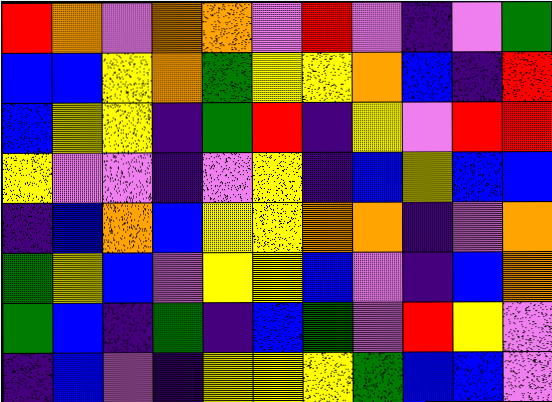[["red", "orange", "violet", "orange", "orange", "violet", "red", "violet", "indigo", "violet", "green"], ["blue", "blue", "yellow", "orange", "green", "yellow", "yellow", "orange", "blue", "indigo", "red"], ["blue", "yellow", "yellow", "indigo", "green", "red", "indigo", "yellow", "violet", "red", "red"], ["yellow", "violet", "violet", "indigo", "violet", "yellow", "indigo", "blue", "yellow", "blue", "blue"], ["indigo", "blue", "orange", "blue", "yellow", "yellow", "orange", "orange", "indigo", "violet", "orange"], ["green", "yellow", "blue", "violet", "yellow", "yellow", "blue", "violet", "indigo", "blue", "orange"], ["green", "blue", "indigo", "green", "indigo", "blue", "green", "violet", "red", "yellow", "violet"], ["indigo", "blue", "violet", "indigo", "yellow", "yellow", "yellow", "green", "blue", "blue", "violet"]]